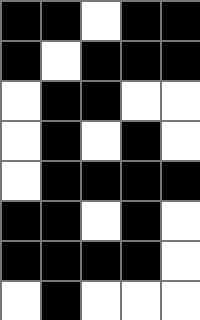[["black", "black", "white", "black", "black"], ["black", "white", "black", "black", "black"], ["white", "black", "black", "white", "white"], ["white", "black", "white", "black", "white"], ["white", "black", "black", "black", "black"], ["black", "black", "white", "black", "white"], ["black", "black", "black", "black", "white"], ["white", "black", "white", "white", "white"]]